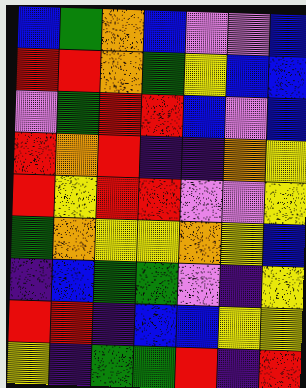[["blue", "green", "orange", "blue", "violet", "violet", "blue"], ["red", "red", "orange", "green", "yellow", "blue", "blue"], ["violet", "green", "red", "red", "blue", "violet", "blue"], ["red", "orange", "red", "indigo", "indigo", "orange", "yellow"], ["red", "yellow", "red", "red", "violet", "violet", "yellow"], ["green", "orange", "yellow", "yellow", "orange", "yellow", "blue"], ["indigo", "blue", "green", "green", "violet", "indigo", "yellow"], ["red", "red", "indigo", "blue", "blue", "yellow", "yellow"], ["yellow", "indigo", "green", "green", "red", "indigo", "red"]]